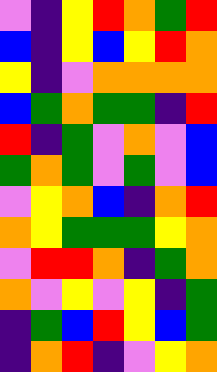[["violet", "indigo", "yellow", "red", "orange", "green", "red"], ["blue", "indigo", "yellow", "blue", "yellow", "red", "orange"], ["yellow", "indigo", "violet", "orange", "orange", "orange", "orange"], ["blue", "green", "orange", "green", "green", "indigo", "red"], ["red", "indigo", "green", "violet", "orange", "violet", "blue"], ["green", "orange", "green", "violet", "green", "violet", "blue"], ["violet", "yellow", "orange", "blue", "indigo", "orange", "red"], ["orange", "yellow", "green", "green", "green", "yellow", "orange"], ["violet", "red", "red", "orange", "indigo", "green", "orange"], ["orange", "violet", "yellow", "violet", "yellow", "indigo", "green"], ["indigo", "green", "blue", "red", "yellow", "blue", "green"], ["indigo", "orange", "red", "indigo", "violet", "yellow", "orange"]]